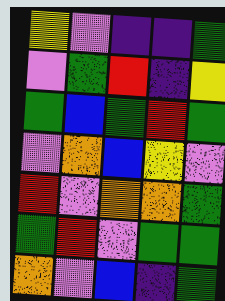[["yellow", "violet", "indigo", "indigo", "green"], ["violet", "green", "red", "indigo", "yellow"], ["green", "blue", "green", "red", "green"], ["violet", "orange", "blue", "yellow", "violet"], ["red", "violet", "orange", "orange", "green"], ["green", "red", "violet", "green", "green"], ["orange", "violet", "blue", "indigo", "green"]]